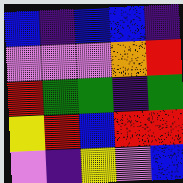[["blue", "indigo", "blue", "blue", "indigo"], ["violet", "violet", "violet", "orange", "red"], ["red", "green", "green", "indigo", "green"], ["yellow", "red", "blue", "red", "red"], ["violet", "indigo", "yellow", "violet", "blue"]]